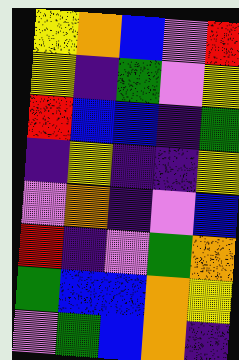[["yellow", "orange", "blue", "violet", "red"], ["yellow", "indigo", "green", "violet", "yellow"], ["red", "blue", "blue", "indigo", "green"], ["indigo", "yellow", "indigo", "indigo", "yellow"], ["violet", "orange", "indigo", "violet", "blue"], ["red", "indigo", "violet", "green", "orange"], ["green", "blue", "blue", "orange", "yellow"], ["violet", "green", "blue", "orange", "indigo"]]